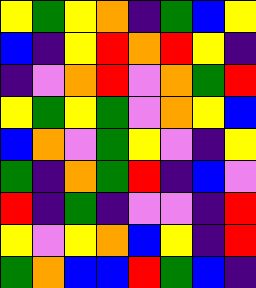[["yellow", "green", "yellow", "orange", "indigo", "green", "blue", "yellow"], ["blue", "indigo", "yellow", "red", "orange", "red", "yellow", "indigo"], ["indigo", "violet", "orange", "red", "violet", "orange", "green", "red"], ["yellow", "green", "yellow", "green", "violet", "orange", "yellow", "blue"], ["blue", "orange", "violet", "green", "yellow", "violet", "indigo", "yellow"], ["green", "indigo", "orange", "green", "red", "indigo", "blue", "violet"], ["red", "indigo", "green", "indigo", "violet", "violet", "indigo", "red"], ["yellow", "violet", "yellow", "orange", "blue", "yellow", "indigo", "red"], ["green", "orange", "blue", "blue", "red", "green", "blue", "indigo"]]